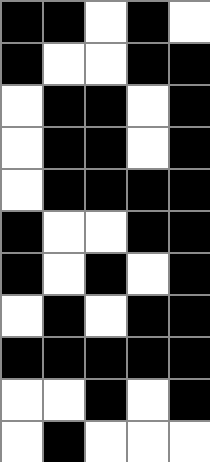[["black", "black", "white", "black", "white"], ["black", "white", "white", "black", "black"], ["white", "black", "black", "white", "black"], ["white", "black", "black", "white", "black"], ["white", "black", "black", "black", "black"], ["black", "white", "white", "black", "black"], ["black", "white", "black", "white", "black"], ["white", "black", "white", "black", "black"], ["black", "black", "black", "black", "black"], ["white", "white", "black", "white", "black"], ["white", "black", "white", "white", "white"]]